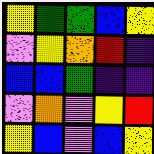[["yellow", "green", "green", "blue", "yellow"], ["violet", "yellow", "orange", "red", "indigo"], ["blue", "blue", "green", "indigo", "indigo"], ["violet", "orange", "violet", "yellow", "red"], ["yellow", "blue", "violet", "blue", "yellow"]]